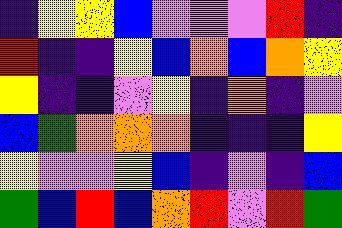[["indigo", "yellow", "yellow", "blue", "violet", "violet", "violet", "red", "indigo"], ["red", "indigo", "indigo", "yellow", "blue", "orange", "blue", "orange", "yellow"], ["yellow", "indigo", "indigo", "violet", "yellow", "indigo", "orange", "indigo", "violet"], ["blue", "green", "orange", "orange", "orange", "indigo", "indigo", "indigo", "yellow"], ["yellow", "violet", "violet", "yellow", "blue", "indigo", "violet", "indigo", "blue"], ["green", "blue", "red", "blue", "orange", "red", "violet", "red", "green"]]